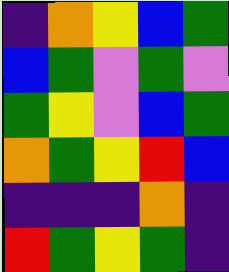[["indigo", "orange", "yellow", "blue", "green"], ["blue", "green", "violet", "green", "violet"], ["green", "yellow", "violet", "blue", "green"], ["orange", "green", "yellow", "red", "blue"], ["indigo", "indigo", "indigo", "orange", "indigo"], ["red", "green", "yellow", "green", "indigo"]]